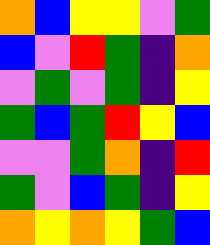[["orange", "blue", "yellow", "yellow", "violet", "green"], ["blue", "violet", "red", "green", "indigo", "orange"], ["violet", "green", "violet", "green", "indigo", "yellow"], ["green", "blue", "green", "red", "yellow", "blue"], ["violet", "violet", "green", "orange", "indigo", "red"], ["green", "violet", "blue", "green", "indigo", "yellow"], ["orange", "yellow", "orange", "yellow", "green", "blue"]]